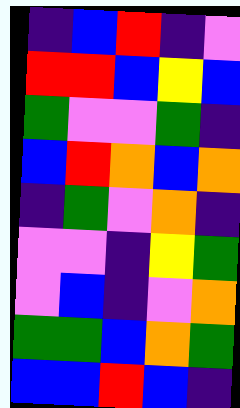[["indigo", "blue", "red", "indigo", "violet"], ["red", "red", "blue", "yellow", "blue"], ["green", "violet", "violet", "green", "indigo"], ["blue", "red", "orange", "blue", "orange"], ["indigo", "green", "violet", "orange", "indigo"], ["violet", "violet", "indigo", "yellow", "green"], ["violet", "blue", "indigo", "violet", "orange"], ["green", "green", "blue", "orange", "green"], ["blue", "blue", "red", "blue", "indigo"]]